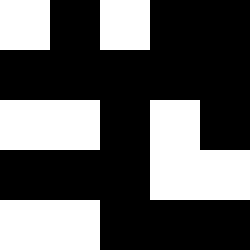[["white", "black", "white", "black", "black"], ["black", "black", "black", "black", "black"], ["white", "white", "black", "white", "black"], ["black", "black", "black", "white", "white"], ["white", "white", "black", "black", "black"]]